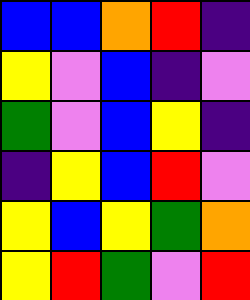[["blue", "blue", "orange", "red", "indigo"], ["yellow", "violet", "blue", "indigo", "violet"], ["green", "violet", "blue", "yellow", "indigo"], ["indigo", "yellow", "blue", "red", "violet"], ["yellow", "blue", "yellow", "green", "orange"], ["yellow", "red", "green", "violet", "red"]]